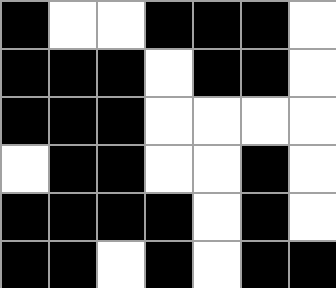[["black", "white", "white", "black", "black", "black", "white"], ["black", "black", "black", "white", "black", "black", "white"], ["black", "black", "black", "white", "white", "white", "white"], ["white", "black", "black", "white", "white", "black", "white"], ["black", "black", "black", "black", "white", "black", "white"], ["black", "black", "white", "black", "white", "black", "black"]]